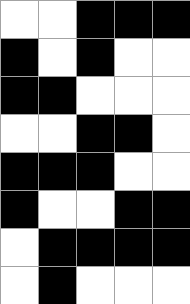[["white", "white", "black", "black", "black"], ["black", "white", "black", "white", "white"], ["black", "black", "white", "white", "white"], ["white", "white", "black", "black", "white"], ["black", "black", "black", "white", "white"], ["black", "white", "white", "black", "black"], ["white", "black", "black", "black", "black"], ["white", "black", "white", "white", "white"]]